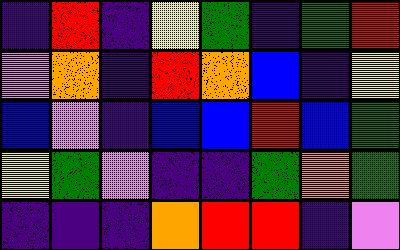[["indigo", "red", "indigo", "yellow", "green", "indigo", "green", "red"], ["violet", "orange", "indigo", "red", "orange", "blue", "indigo", "yellow"], ["blue", "violet", "indigo", "blue", "blue", "red", "blue", "green"], ["yellow", "green", "violet", "indigo", "indigo", "green", "orange", "green"], ["indigo", "indigo", "indigo", "orange", "red", "red", "indigo", "violet"]]